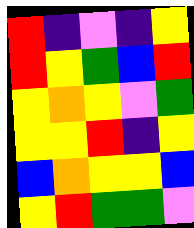[["red", "indigo", "violet", "indigo", "yellow"], ["red", "yellow", "green", "blue", "red"], ["yellow", "orange", "yellow", "violet", "green"], ["yellow", "yellow", "red", "indigo", "yellow"], ["blue", "orange", "yellow", "yellow", "blue"], ["yellow", "red", "green", "green", "violet"]]